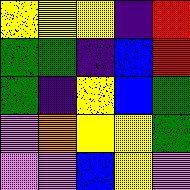[["yellow", "yellow", "yellow", "indigo", "red"], ["green", "green", "indigo", "blue", "red"], ["green", "indigo", "yellow", "blue", "green"], ["violet", "orange", "yellow", "yellow", "green"], ["violet", "violet", "blue", "yellow", "violet"]]